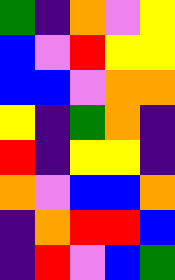[["green", "indigo", "orange", "violet", "yellow"], ["blue", "violet", "red", "yellow", "yellow"], ["blue", "blue", "violet", "orange", "orange"], ["yellow", "indigo", "green", "orange", "indigo"], ["red", "indigo", "yellow", "yellow", "indigo"], ["orange", "violet", "blue", "blue", "orange"], ["indigo", "orange", "red", "red", "blue"], ["indigo", "red", "violet", "blue", "green"]]